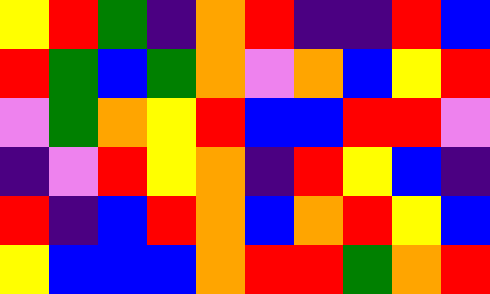[["yellow", "red", "green", "indigo", "orange", "red", "indigo", "indigo", "red", "blue"], ["red", "green", "blue", "green", "orange", "violet", "orange", "blue", "yellow", "red"], ["violet", "green", "orange", "yellow", "red", "blue", "blue", "red", "red", "violet"], ["indigo", "violet", "red", "yellow", "orange", "indigo", "red", "yellow", "blue", "indigo"], ["red", "indigo", "blue", "red", "orange", "blue", "orange", "red", "yellow", "blue"], ["yellow", "blue", "blue", "blue", "orange", "red", "red", "green", "orange", "red"]]